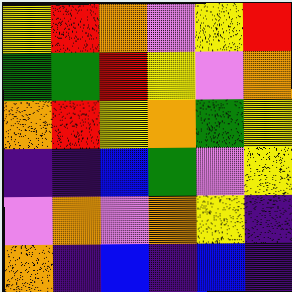[["yellow", "red", "orange", "violet", "yellow", "red"], ["green", "green", "red", "yellow", "violet", "orange"], ["orange", "red", "yellow", "orange", "green", "yellow"], ["indigo", "indigo", "blue", "green", "violet", "yellow"], ["violet", "orange", "violet", "orange", "yellow", "indigo"], ["orange", "indigo", "blue", "indigo", "blue", "indigo"]]